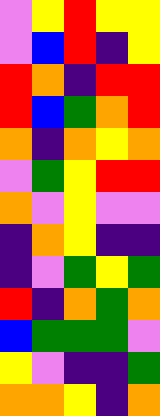[["violet", "yellow", "red", "yellow", "yellow"], ["violet", "blue", "red", "indigo", "yellow"], ["red", "orange", "indigo", "red", "red"], ["red", "blue", "green", "orange", "red"], ["orange", "indigo", "orange", "yellow", "orange"], ["violet", "green", "yellow", "red", "red"], ["orange", "violet", "yellow", "violet", "violet"], ["indigo", "orange", "yellow", "indigo", "indigo"], ["indigo", "violet", "green", "yellow", "green"], ["red", "indigo", "orange", "green", "orange"], ["blue", "green", "green", "green", "violet"], ["yellow", "violet", "indigo", "indigo", "green"], ["orange", "orange", "yellow", "indigo", "orange"]]